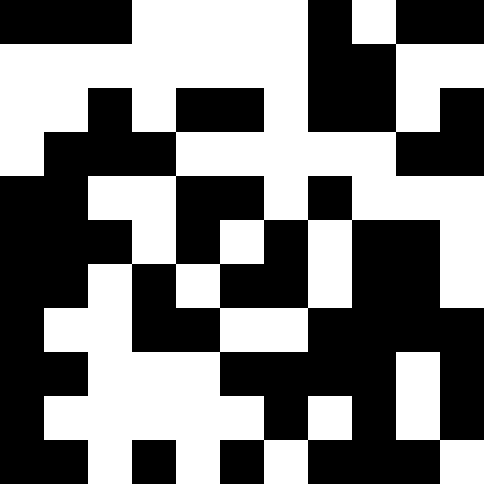[["black", "black", "black", "white", "white", "white", "white", "black", "white", "black", "black"], ["white", "white", "white", "white", "white", "white", "white", "black", "black", "white", "white"], ["white", "white", "black", "white", "black", "black", "white", "black", "black", "white", "black"], ["white", "black", "black", "black", "white", "white", "white", "white", "white", "black", "black"], ["black", "black", "white", "white", "black", "black", "white", "black", "white", "white", "white"], ["black", "black", "black", "white", "black", "white", "black", "white", "black", "black", "white"], ["black", "black", "white", "black", "white", "black", "black", "white", "black", "black", "white"], ["black", "white", "white", "black", "black", "white", "white", "black", "black", "black", "black"], ["black", "black", "white", "white", "white", "black", "black", "black", "black", "white", "black"], ["black", "white", "white", "white", "white", "white", "black", "white", "black", "white", "black"], ["black", "black", "white", "black", "white", "black", "white", "black", "black", "black", "white"]]